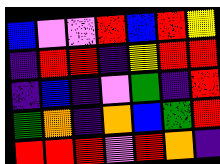[["blue", "violet", "violet", "red", "blue", "red", "yellow"], ["indigo", "red", "red", "indigo", "yellow", "red", "red"], ["indigo", "blue", "indigo", "violet", "green", "indigo", "red"], ["green", "orange", "indigo", "orange", "blue", "green", "red"], ["red", "red", "red", "violet", "red", "orange", "indigo"]]